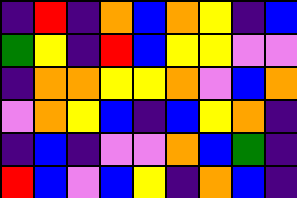[["indigo", "red", "indigo", "orange", "blue", "orange", "yellow", "indigo", "blue"], ["green", "yellow", "indigo", "red", "blue", "yellow", "yellow", "violet", "violet"], ["indigo", "orange", "orange", "yellow", "yellow", "orange", "violet", "blue", "orange"], ["violet", "orange", "yellow", "blue", "indigo", "blue", "yellow", "orange", "indigo"], ["indigo", "blue", "indigo", "violet", "violet", "orange", "blue", "green", "indigo"], ["red", "blue", "violet", "blue", "yellow", "indigo", "orange", "blue", "indigo"]]